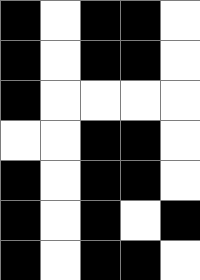[["black", "white", "black", "black", "white"], ["black", "white", "black", "black", "white"], ["black", "white", "white", "white", "white"], ["white", "white", "black", "black", "white"], ["black", "white", "black", "black", "white"], ["black", "white", "black", "white", "black"], ["black", "white", "black", "black", "white"]]